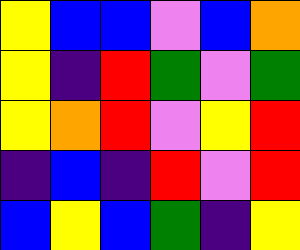[["yellow", "blue", "blue", "violet", "blue", "orange"], ["yellow", "indigo", "red", "green", "violet", "green"], ["yellow", "orange", "red", "violet", "yellow", "red"], ["indigo", "blue", "indigo", "red", "violet", "red"], ["blue", "yellow", "blue", "green", "indigo", "yellow"]]